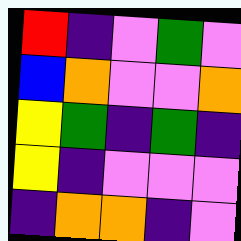[["red", "indigo", "violet", "green", "violet"], ["blue", "orange", "violet", "violet", "orange"], ["yellow", "green", "indigo", "green", "indigo"], ["yellow", "indigo", "violet", "violet", "violet"], ["indigo", "orange", "orange", "indigo", "violet"]]